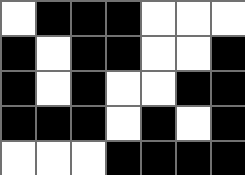[["white", "black", "black", "black", "white", "white", "white"], ["black", "white", "black", "black", "white", "white", "black"], ["black", "white", "black", "white", "white", "black", "black"], ["black", "black", "black", "white", "black", "white", "black"], ["white", "white", "white", "black", "black", "black", "black"]]